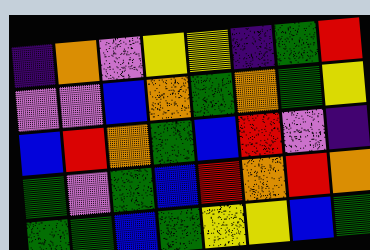[["indigo", "orange", "violet", "yellow", "yellow", "indigo", "green", "red"], ["violet", "violet", "blue", "orange", "green", "orange", "green", "yellow"], ["blue", "red", "orange", "green", "blue", "red", "violet", "indigo"], ["green", "violet", "green", "blue", "red", "orange", "red", "orange"], ["green", "green", "blue", "green", "yellow", "yellow", "blue", "green"]]